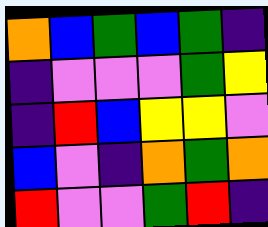[["orange", "blue", "green", "blue", "green", "indigo"], ["indigo", "violet", "violet", "violet", "green", "yellow"], ["indigo", "red", "blue", "yellow", "yellow", "violet"], ["blue", "violet", "indigo", "orange", "green", "orange"], ["red", "violet", "violet", "green", "red", "indigo"]]